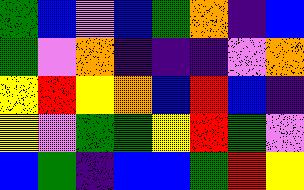[["green", "blue", "violet", "blue", "green", "orange", "indigo", "blue"], ["green", "violet", "orange", "indigo", "indigo", "indigo", "violet", "orange"], ["yellow", "red", "yellow", "orange", "blue", "red", "blue", "indigo"], ["yellow", "violet", "green", "green", "yellow", "red", "green", "violet"], ["blue", "green", "indigo", "blue", "blue", "green", "red", "yellow"]]